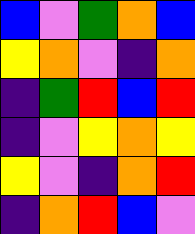[["blue", "violet", "green", "orange", "blue"], ["yellow", "orange", "violet", "indigo", "orange"], ["indigo", "green", "red", "blue", "red"], ["indigo", "violet", "yellow", "orange", "yellow"], ["yellow", "violet", "indigo", "orange", "red"], ["indigo", "orange", "red", "blue", "violet"]]